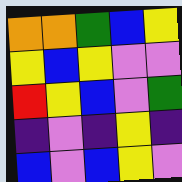[["orange", "orange", "green", "blue", "yellow"], ["yellow", "blue", "yellow", "violet", "violet"], ["red", "yellow", "blue", "violet", "green"], ["indigo", "violet", "indigo", "yellow", "indigo"], ["blue", "violet", "blue", "yellow", "violet"]]